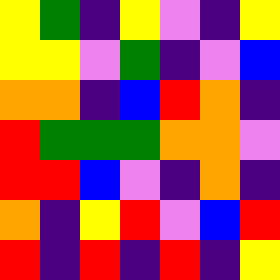[["yellow", "green", "indigo", "yellow", "violet", "indigo", "yellow"], ["yellow", "yellow", "violet", "green", "indigo", "violet", "blue"], ["orange", "orange", "indigo", "blue", "red", "orange", "indigo"], ["red", "green", "green", "green", "orange", "orange", "violet"], ["red", "red", "blue", "violet", "indigo", "orange", "indigo"], ["orange", "indigo", "yellow", "red", "violet", "blue", "red"], ["red", "indigo", "red", "indigo", "red", "indigo", "yellow"]]